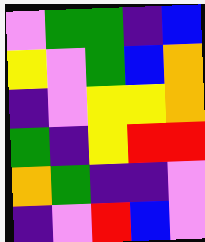[["violet", "green", "green", "indigo", "blue"], ["yellow", "violet", "green", "blue", "orange"], ["indigo", "violet", "yellow", "yellow", "orange"], ["green", "indigo", "yellow", "red", "red"], ["orange", "green", "indigo", "indigo", "violet"], ["indigo", "violet", "red", "blue", "violet"]]